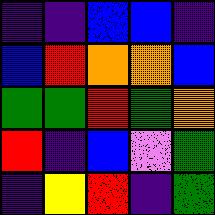[["indigo", "indigo", "blue", "blue", "indigo"], ["blue", "red", "orange", "orange", "blue"], ["green", "green", "red", "green", "orange"], ["red", "indigo", "blue", "violet", "green"], ["indigo", "yellow", "red", "indigo", "green"]]